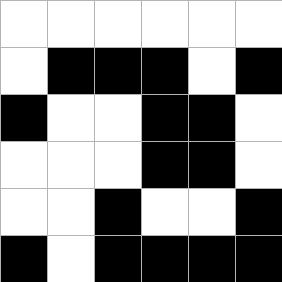[["white", "white", "white", "white", "white", "white"], ["white", "black", "black", "black", "white", "black"], ["black", "white", "white", "black", "black", "white"], ["white", "white", "white", "black", "black", "white"], ["white", "white", "black", "white", "white", "black"], ["black", "white", "black", "black", "black", "black"]]